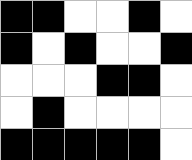[["black", "black", "white", "white", "black", "white"], ["black", "white", "black", "white", "white", "black"], ["white", "white", "white", "black", "black", "white"], ["white", "black", "white", "white", "white", "white"], ["black", "black", "black", "black", "black", "white"]]